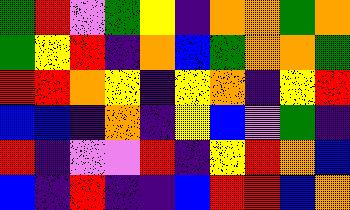[["green", "red", "violet", "green", "yellow", "indigo", "orange", "orange", "green", "orange"], ["green", "yellow", "red", "indigo", "orange", "blue", "green", "orange", "orange", "green"], ["red", "red", "orange", "yellow", "indigo", "yellow", "orange", "indigo", "yellow", "red"], ["blue", "blue", "indigo", "orange", "indigo", "yellow", "blue", "violet", "green", "indigo"], ["red", "indigo", "violet", "violet", "red", "indigo", "yellow", "red", "orange", "blue"], ["blue", "indigo", "red", "indigo", "indigo", "blue", "red", "red", "blue", "orange"]]